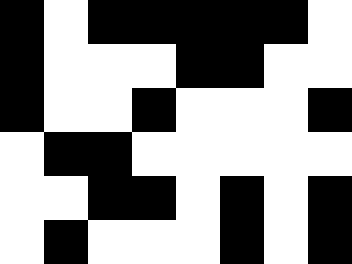[["black", "white", "black", "black", "black", "black", "black", "white"], ["black", "white", "white", "white", "black", "black", "white", "white"], ["black", "white", "white", "black", "white", "white", "white", "black"], ["white", "black", "black", "white", "white", "white", "white", "white"], ["white", "white", "black", "black", "white", "black", "white", "black"], ["white", "black", "white", "white", "white", "black", "white", "black"]]